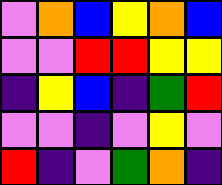[["violet", "orange", "blue", "yellow", "orange", "blue"], ["violet", "violet", "red", "red", "yellow", "yellow"], ["indigo", "yellow", "blue", "indigo", "green", "red"], ["violet", "violet", "indigo", "violet", "yellow", "violet"], ["red", "indigo", "violet", "green", "orange", "indigo"]]